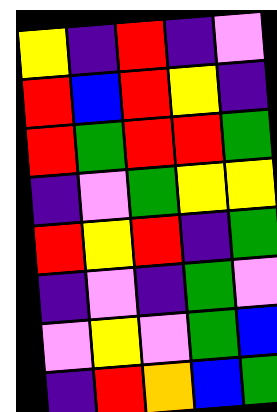[["yellow", "indigo", "red", "indigo", "violet"], ["red", "blue", "red", "yellow", "indigo"], ["red", "green", "red", "red", "green"], ["indigo", "violet", "green", "yellow", "yellow"], ["red", "yellow", "red", "indigo", "green"], ["indigo", "violet", "indigo", "green", "violet"], ["violet", "yellow", "violet", "green", "blue"], ["indigo", "red", "orange", "blue", "green"]]